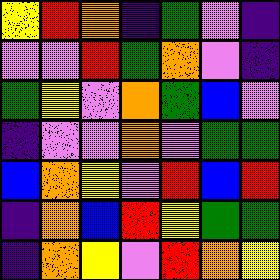[["yellow", "red", "orange", "indigo", "green", "violet", "indigo"], ["violet", "violet", "red", "green", "orange", "violet", "indigo"], ["green", "yellow", "violet", "orange", "green", "blue", "violet"], ["indigo", "violet", "violet", "orange", "violet", "green", "green"], ["blue", "orange", "yellow", "violet", "red", "blue", "red"], ["indigo", "orange", "blue", "red", "yellow", "green", "green"], ["indigo", "orange", "yellow", "violet", "red", "orange", "yellow"]]